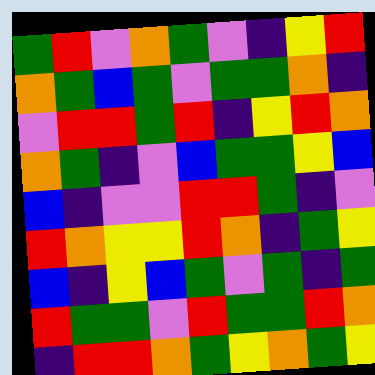[["green", "red", "violet", "orange", "green", "violet", "indigo", "yellow", "red"], ["orange", "green", "blue", "green", "violet", "green", "green", "orange", "indigo"], ["violet", "red", "red", "green", "red", "indigo", "yellow", "red", "orange"], ["orange", "green", "indigo", "violet", "blue", "green", "green", "yellow", "blue"], ["blue", "indigo", "violet", "violet", "red", "red", "green", "indigo", "violet"], ["red", "orange", "yellow", "yellow", "red", "orange", "indigo", "green", "yellow"], ["blue", "indigo", "yellow", "blue", "green", "violet", "green", "indigo", "green"], ["red", "green", "green", "violet", "red", "green", "green", "red", "orange"], ["indigo", "red", "red", "orange", "green", "yellow", "orange", "green", "yellow"]]